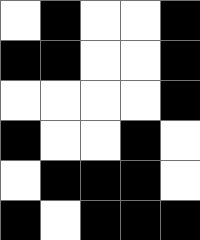[["white", "black", "white", "white", "black"], ["black", "black", "white", "white", "black"], ["white", "white", "white", "white", "black"], ["black", "white", "white", "black", "white"], ["white", "black", "black", "black", "white"], ["black", "white", "black", "black", "black"]]